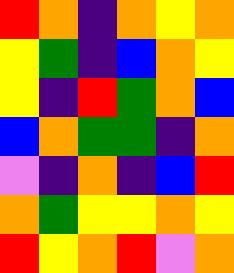[["red", "orange", "indigo", "orange", "yellow", "orange"], ["yellow", "green", "indigo", "blue", "orange", "yellow"], ["yellow", "indigo", "red", "green", "orange", "blue"], ["blue", "orange", "green", "green", "indigo", "orange"], ["violet", "indigo", "orange", "indigo", "blue", "red"], ["orange", "green", "yellow", "yellow", "orange", "yellow"], ["red", "yellow", "orange", "red", "violet", "orange"]]